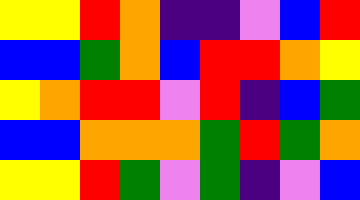[["yellow", "yellow", "red", "orange", "indigo", "indigo", "violet", "blue", "red"], ["blue", "blue", "green", "orange", "blue", "red", "red", "orange", "yellow"], ["yellow", "orange", "red", "red", "violet", "red", "indigo", "blue", "green"], ["blue", "blue", "orange", "orange", "orange", "green", "red", "green", "orange"], ["yellow", "yellow", "red", "green", "violet", "green", "indigo", "violet", "blue"]]